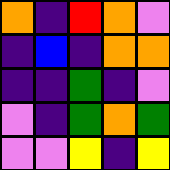[["orange", "indigo", "red", "orange", "violet"], ["indigo", "blue", "indigo", "orange", "orange"], ["indigo", "indigo", "green", "indigo", "violet"], ["violet", "indigo", "green", "orange", "green"], ["violet", "violet", "yellow", "indigo", "yellow"]]